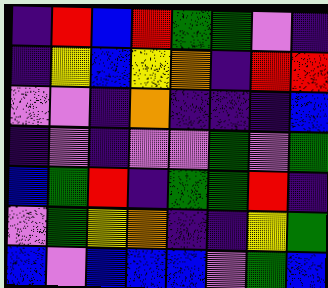[["indigo", "red", "blue", "red", "green", "green", "violet", "indigo"], ["indigo", "yellow", "blue", "yellow", "orange", "indigo", "red", "red"], ["violet", "violet", "indigo", "orange", "indigo", "indigo", "indigo", "blue"], ["indigo", "violet", "indigo", "violet", "violet", "green", "violet", "green"], ["blue", "green", "red", "indigo", "green", "green", "red", "indigo"], ["violet", "green", "yellow", "orange", "indigo", "indigo", "yellow", "green"], ["blue", "violet", "blue", "blue", "blue", "violet", "green", "blue"]]